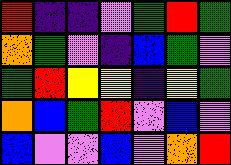[["red", "indigo", "indigo", "violet", "green", "red", "green"], ["orange", "green", "violet", "indigo", "blue", "green", "violet"], ["green", "red", "yellow", "yellow", "indigo", "yellow", "green"], ["orange", "blue", "green", "red", "violet", "blue", "violet"], ["blue", "violet", "violet", "blue", "violet", "orange", "red"]]